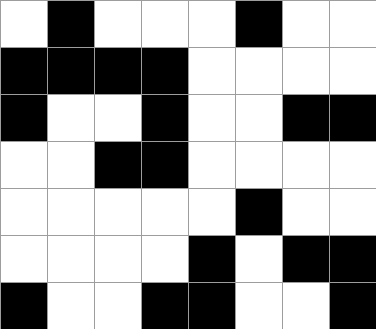[["white", "black", "white", "white", "white", "black", "white", "white"], ["black", "black", "black", "black", "white", "white", "white", "white"], ["black", "white", "white", "black", "white", "white", "black", "black"], ["white", "white", "black", "black", "white", "white", "white", "white"], ["white", "white", "white", "white", "white", "black", "white", "white"], ["white", "white", "white", "white", "black", "white", "black", "black"], ["black", "white", "white", "black", "black", "white", "white", "black"]]